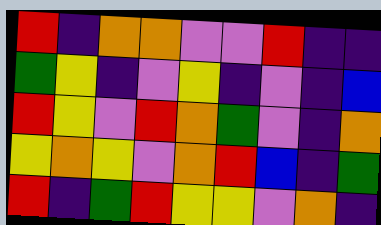[["red", "indigo", "orange", "orange", "violet", "violet", "red", "indigo", "indigo"], ["green", "yellow", "indigo", "violet", "yellow", "indigo", "violet", "indigo", "blue"], ["red", "yellow", "violet", "red", "orange", "green", "violet", "indigo", "orange"], ["yellow", "orange", "yellow", "violet", "orange", "red", "blue", "indigo", "green"], ["red", "indigo", "green", "red", "yellow", "yellow", "violet", "orange", "indigo"]]